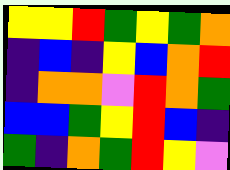[["yellow", "yellow", "red", "green", "yellow", "green", "orange"], ["indigo", "blue", "indigo", "yellow", "blue", "orange", "red"], ["indigo", "orange", "orange", "violet", "red", "orange", "green"], ["blue", "blue", "green", "yellow", "red", "blue", "indigo"], ["green", "indigo", "orange", "green", "red", "yellow", "violet"]]